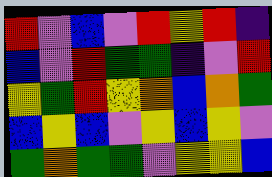[["red", "violet", "blue", "violet", "red", "yellow", "red", "indigo"], ["blue", "violet", "red", "green", "green", "indigo", "violet", "red"], ["yellow", "green", "red", "yellow", "orange", "blue", "orange", "green"], ["blue", "yellow", "blue", "violet", "yellow", "blue", "yellow", "violet"], ["green", "orange", "green", "green", "violet", "yellow", "yellow", "blue"]]